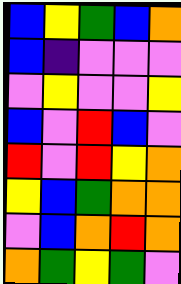[["blue", "yellow", "green", "blue", "orange"], ["blue", "indigo", "violet", "violet", "violet"], ["violet", "yellow", "violet", "violet", "yellow"], ["blue", "violet", "red", "blue", "violet"], ["red", "violet", "red", "yellow", "orange"], ["yellow", "blue", "green", "orange", "orange"], ["violet", "blue", "orange", "red", "orange"], ["orange", "green", "yellow", "green", "violet"]]